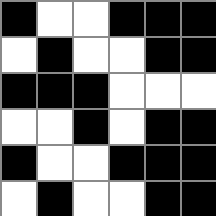[["black", "white", "white", "black", "black", "black"], ["white", "black", "white", "white", "black", "black"], ["black", "black", "black", "white", "white", "white"], ["white", "white", "black", "white", "black", "black"], ["black", "white", "white", "black", "black", "black"], ["white", "black", "white", "white", "black", "black"]]